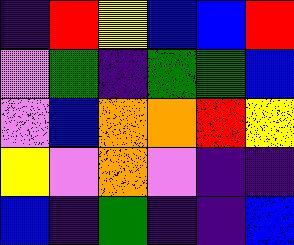[["indigo", "red", "yellow", "blue", "blue", "red"], ["violet", "green", "indigo", "green", "green", "blue"], ["violet", "blue", "orange", "orange", "red", "yellow"], ["yellow", "violet", "orange", "violet", "indigo", "indigo"], ["blue", "indigo", "green", "indigo", "indigo", "blue"]]